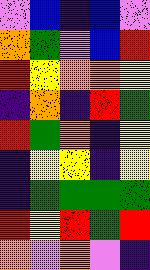[["violet", "blue", "indigo", "blue", "violet"], ["orange", "green", "violet", "blue", "red"], ["red", "yellow", "orange", "orange", "yellow"], ["indigo", "orange", "indigo", "red", "green"], ["red", "green", "orange", "indigo", "yellow"], ["indigo", "yellow", "yellow", "indigo", "yellow"], ["indigo", "green", "green", "green", "green"], ["red", "yellow", "red", "green", "red"], ["orange", "violet", "orange", "violet", "indigo"]]